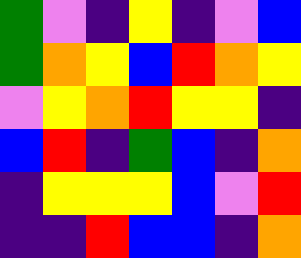[["green", "violet", "indigo", "yellow", "indigo", "violet", "blue"], ["green", "orange", "yellow", "blue", "red", "orange", "yellow"], ["violet", "yellow", "orange", "red", "yellow", "yellow", "indigo"], ["blue", "red", "indigo", "green", "blue", "indigo", "orange"], ["indigo", "yellow", "yellow", "yellow", "blue", "violet", "red"], ["indigo", "indigo", "red", "blue", "blue", "indigo", "orange"]]